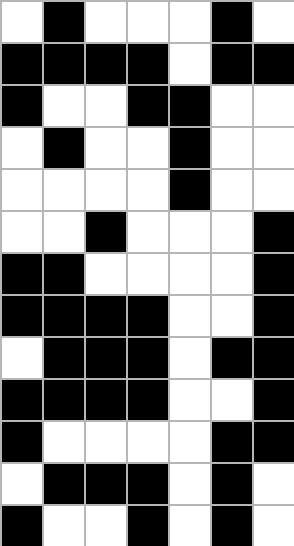[["white", "black", "white", "white", "white", "black", "white"], ["black", "black", "black", "black", "white", "black", "black"], ["black", "white", "white", "black", "black", "white", "white"], ["white", "black", "white", "white", "black", "white", "white"], ["white", "white", "white", "white", "black", "white", "white"], ["white", "white", "black", "white", "white", "white", "black"], ["black", "black", "white", "white", "white", "white", "black"], ["black", "black", "black", "black", "white", "white", "black"], ["white", "black", "black", "black", "white", "black", "black"], ["black", "black", "black", "black", "white", "white", "black"], ["black", "white", "white", "white", "white", "black", "black"], ["white", "black", "black", "black", "white", "black", "white"], ["black", "white", "white", "black", "white", "black", "white"]]